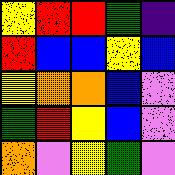[["yellow", "red", "red", "green", "indigo"], ["red", "blue", "blue", "yellow", "blue"], ["yellow", "orange", "orange", "blue", "violet"], ["green", "red", "yellow", "blue", "violet"], ["orange", "violet", "yellow", "green", "violet"]]